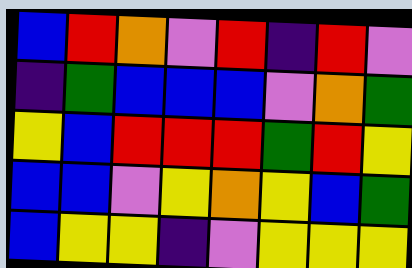[["blue", "red", "orange", "violet", "red", "indigo", "red", "violet"], ["indigo", "green", "blue", "blue", "blue", "violet", "orange", "green"], ["yellow", "blue", "red", "red", "red", "green", "red", "yellow"], ["blue", "blue", "violet", "yellow", "orange", "yellow", "blue", "green"], ["blue", "yellow", "yellow", "indigo", "violet", "yellow", "yellow", "yellow"]]